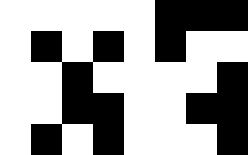[["white", "white", "white", "white", "white", "black", "black", "black"], ["white", "black", "white", "black", "white", "black", "white", "white"], ["white", "white", "black", "white", "white", "white", "white", "black"], ["white", "white", "black", "black", "white", "white", "black", "black"], ["white", "black", "white", "black", "white", "white", "white", "black"]]